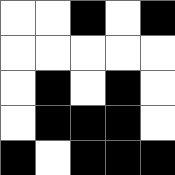[["white", "white", "black", "white", "black"], ["white", "white", "white", "white", "white"], ["white", "black", "white", "black", "white"], ["white", "black", "black", "black", "white"], ["black", "white", "black", "black", "black"]]